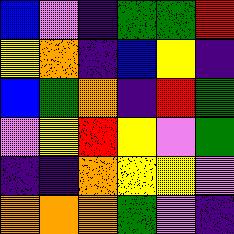[["blue", "violet", "indigo", "green", "green", "red"], ["yellow", "orange", "indigo", "blue", "yellow", "indigo"], ["blue", "green", "orange", "indigo", "red", "green"], ["violet", "yellow", "red", "yellow", "violet", "green"], ["indigo", "indigo", "orange", "yellow", "yellow", "violet"], ["orange", "orange", "orange", "green", "violet", "indigo"]]